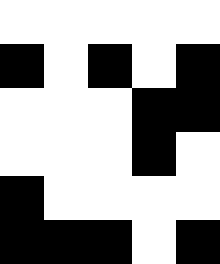[["white", "white", "white", "white", "white"], ["black", "white", "black", "white", "black"], ["white", "white", "white", "black", "black"], ["white", "white", "white", "black", "white"], ["black", "white", "white", "white", "white"], ["black", "black", "black", "white", "black"]]